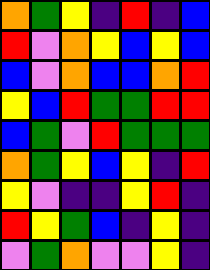[["orange", "green", "yellow", "indigo", "red", "indigo", "blue"], ["red", "violet", "orange", "yellow", "blue", "yellow", "blue"], ["blue", "violet", "orange", "blue", "blue", "orange", "red"], ["yellow", "blue", "red", "green", "green", "red", "red"], ["blue", "green", "violet", "red", "green", "green", "green"], ["orange", "green", "yellow", "blue", "yellow", "indigo", "red"], ["yellow", "violet", "indigo", "indigo", "yellow", "red", "indigo"], ["red", "yellow", "green", "blue", "indigo", "yellow", "indigo"], ["violet", "green", "orange", "violet", "violet", "yellow", "indigo"]]